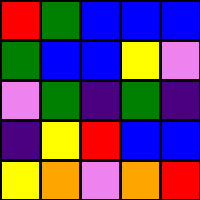[["red", "green", "blue", "blue", "blue"], ["green", "blue", "blue", "yellow", "violet"], ["violet", "green", "indigo", "green", "indigo"], ["indigo", "yellow", "red", "blue", "blue"], ["yellow", "orange", "violet", "orange", "red"]]